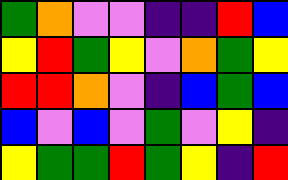[["green", "orange", "violet", "violet", "indigo", "indigo", "red", "blue"], ["yellow", "red", "green", "yellow", "violet", "orange", "green", "yellow"], ["red", "red", "orange", "violet", "indigo", "blue", "green", "blue"], ["blue", "violet", "blue", "violet", "green", "violet", "yellow", "indigo"], ["yellow", "green", "green", "red", "green", "yellow", "indigo", "red"]]